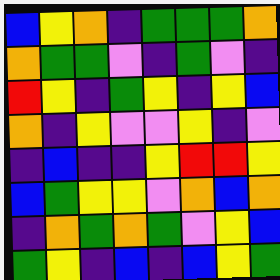[["blue", "yellow", "orange", "indigo", "green", "green", "green", "orange"], ["orange", "green", "green", "violet", "indigo", "green", "violet", "indigo"], ["red", "yellow", "indigo", "green", "yellow", "indigo", "yellow", "blue"], ["orange", "indigo", "yellow", "violet", "violet", "yellow", "indigo", "violet"], ["indigo", "blue", "indigo", "indigo", "yellow", "red", "red", "yellow"], ["blue", "green", "yellow", "yellow", "violet", "orange", "blue", "orange"], ["indigo", "orange", "green", "orange", "green", "violet", "yellow", "blue"], ["green", "yellow", "indigo", "blue", "indigo", "blue", "yellow", "green"]]